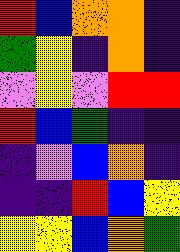[["red", "blue", "orange", "orange", "indigo"], ["green", "yellow", "indigo", "orange", "indigo"], ["violet", "yellow", "violet", "red", "red"], ["red", "blue", "green", "indigo", "indigo"], ["indigo", "violet", "blue", "orange", "indigo"], ["indigo", "indigo", "red", "blue", "yellow"], ["yellow", "yellow", "blue", "orange", "green"]]